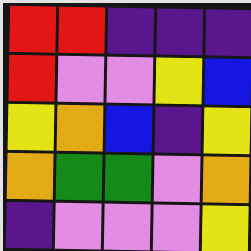[["red", "red", "indigo", "indigo", "indigo"], ["red", "violet", "violet", "yellow", "blue"], ["yellow", "orange", "blue", "indigo", "yellow"], ["orange", "green", "green", "violet", "orange"], ["indigo", "violet", "violet", "violet", "yellow"]]